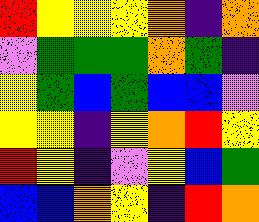[["red", "yellow", "yellow", "yellow", "orange", "indigo", "orange"], ["violet", "green", "green", "green", "orange", "green", "indigo"], ["yellow", "green", "blue", "green", "blue", "blue", "violet"], ["yellow", "yellow", "indigo", "yellow", "orange", "red", "yellow"], ["red", "yellow", "indigo", "violet", "yellow", "blue", "green"], ["blue", "blue", "orange", "yellow", "indigo", "red", "orange"]]